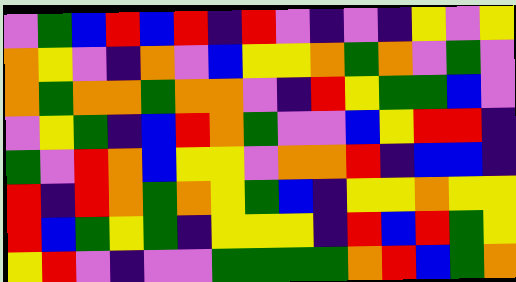[["violet", "green", "blue", "red", "blue", "red", "indigo", "red", "violet", "indigo", "violet", "indigo", "yellow", "violet", "yellow"], ["orange", "yellow", "violet", "indigo", "orange", "violet", "blue", "yellow", "yellow", "orange", "green", "orange", "violet", "green", "violet"], ["orange", "green", "orange", "orange", "green", "orange", "orange", "violet", "indigo", "red", "yellow", "green", "green", "blue", "violet"], ["violet", "yellow", "green", "indigo", "blue", "red", "orange", "green", "violet", "violet", "blue", "yellow", "red", "red", "indigo"], ["green", "violet", "red", "orange", "blue", "yellow", "yellow", "violet", "orange", "orange", "red", "indigo", "blue", "blue", "indigo"], ["red", "indigo", "red", "orange", "green", "orange", "yellow", "green", "blue", "indigo", "yellow", "yellow", "orange", "yellow", "yellow"], ["red", "blue", "green", "yellow", "green", "indigo", "yellow", "yellow", "yellow", "indigo", "red", "blue", "red", "green", "yellow"], ["yellow", "red", "violet", "indigo", "violet", "violet", "green", "green", "green", "green", "orange", "red", "blue", "green", "orange"]]